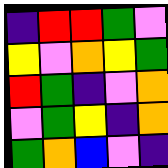[["indigo", "red", "red", "green", "violet"], ["yellow", "violet", "orange", "yellow", "green"], ["red", "green", "indigo", "violet", "orange"], ["violet", "green", "yellow", "indigo", "orange"], ["green", "orange", "blue", "violet", "indigo"]]